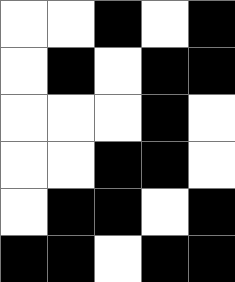[["white", "white", "black", "white", "black"], ["white", "black", "white", "black", "black"], ["white", "white", "white", "black", "white"], ["white", "white", "black", "black", "white"], ["white", "black", "black", "white", "black"], ["black", "black", "white", "black", "black"]]